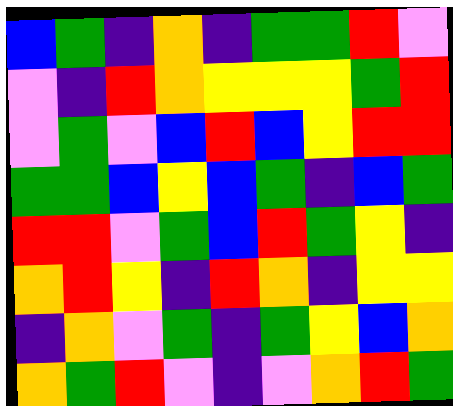[["blue", "green", "indigo", "orange", "indigo", "green", "green", "red", "violet"], ["violet", "indigo", "red", "orange", "yellow", "yellow", "yellow", "green", "red"], ["violet", "green", "violet", "blue", "red", "blue", "yellow", "red", "red"], ["green", "green", "blue", "yellow", "blue", "green", "indigo", "blue", "green"], ["red", "red", "violet", "green", "blue", "red", "green", "yellow", "indigo"], ["orange", "red", "yellow", "indigo", "red", "orange", "indigo", "yellow", "yellow"], ["indigo", "orange", "violet", "green", "indigo", "green", "yellow", "blue", "orange"], ["orange", "green", "red", "violet", "indigo", "violet", "orange", "red", "green"]]